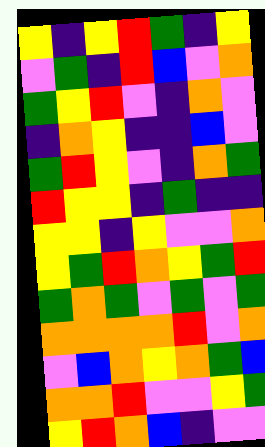[["yellow", "indigo", "yellow", "red", "green", "indigo", "yellow"], ["violet", "green", "indigo", "red", "blue", "violet", "orange"], ["green", "yellow", "red", "violet", "indigo", "orange", "violet"], ["indigo", "orange", "yellow", "indigo", "indigo", "blue", "violet"], ["green", "red", "yellow", "violet", "indigo", "orange", "green"], ["red", "yellow", "yellow", "indigo", "green", "indigo", "indigo"], ["yellow", "yellow", "indigo", "yellow", "violet", "violet", "orange"], ["yellow", "green", "red", "orange", "yellow", "green", "red"], ["green", "orange", "green", "violet", "green", "violet", "green"], ["orange", "orange", "orange", "orange", "red", "violet", "orange"], ["violet", "blue", "orange", "yellow", "orange", "green", "blue"], ["orange", "orange", "red", "violet", "violet", "yellow", "green"], ["yellow", "red", "orange", "blue", "indigo", "violet", "violet"]]